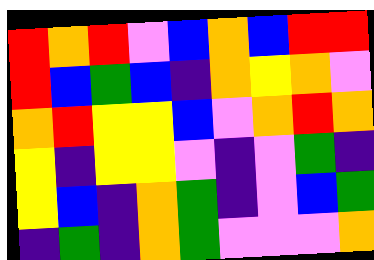[["red", "orange", "red", "violet", "blue", "orange", "blue", "red", "red"], ["red", "blue", "green", "blue", "indigo", "orange", "yellow", "orange", "violet"], ["orange", "red", "yellow", "yellow", "blue", "violet", "orange", "red", "orange"], ["yellow", "indigo", "yellow", "yellow", "violet", "indigo", "violet", "green", "indigo"], ["yellow", "blue", "indigo", "orange", "green", "indigo", "violet", "blue", "green"], ["indigo", "green", "indigo", "orange", "green", "violet", "violet", "violet", "orange"]]